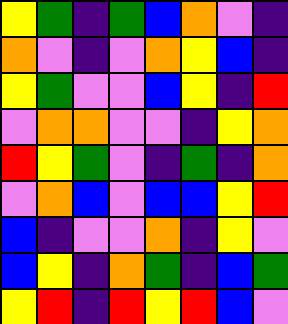[["yellow", "green", "indigo", "green", "blue", "orange", "violet", "indigo"], ["orange", "violet", "indigo", "violet", "orange", "yellow", "blue", "indigo"], ["yellow", "green", "violet", "violet", "blue", "yellow", "indigo", "red"], ["violet", "orange", "orange", "violet", "violet", "indigo", "yellow", "orange"], ["red", "yellow", "green", "violet", "indigo", "green", "indigo", "orange"], ["violet", "orange", "blue", "violet", "blue", "blue", "yellow", "red"], ["blue", "indigo", "violet", "violet", "orange", "indigo", "yellow", "violet"], ["blue", "yellow", "indigo", "orange", "green", "indigo", "blue", "green"], ["yellow", "red", "indigo", "red", "yellow", "red", "blue", "violet"]]